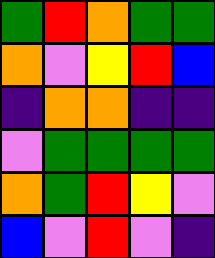[["green", "red", "orange", "green", "green"], ["orange", "violet", "yellow", "red", "blue"], ["indigo", "orange", "orange", "indigo", "indigo"], ["violet", "green", "green", "green", "green"], ["orange", "green", "red", "yellow", "violet"], ["blue", "violet", "red", "violet", "indigo"]]